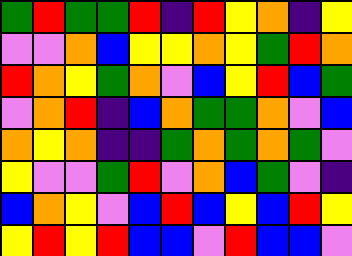[["green", "red", "green", "green", "red", "indigo", "red", "yellow", "orange", "indigo", "yellow"], ["violet", "violet", "orange", "blue", "yellow", "yellow", "orange", "yellow", "green", "red", "orange"], ["red", "orange", "yellow", "green", "orange", "violet", "blue", "yellow", "red", "blue", "green"], ["violet", "orange", "red", "indigo", "blue", "orange", "green", "green", "orange", "violet", "blue"], ["orange", "yellow", "orange", "indigo", "indigo", "green", "orange", "green", "orange", "green", "violet"], ["yellow", "violet", "violet", "green", "red", "violet", "orange", "blue", "green", "violet", "indigo"], ["blue", "orange", "yellow", "violet", "blue", "red", "blue", "yellow", "blue", "red", "yellow"], ["yellow", "red", "yellow", "red", "blue", "blue", "violet", "red", "blue", "blue", "violet"]]